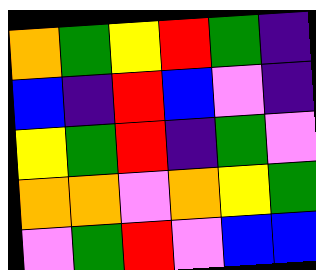[["orange", "green", "yellow", "red", "green", "indigo"], ["blue", "indigo", "red", "blue", "violet", "indigo"], ["yellow", "green", "red", "indigo", "green", "violet"], ["orange", "orange", "violet", "orange", "yellow", "green"], ["violet", "green", "red", "violet", "blue", "blue"]]